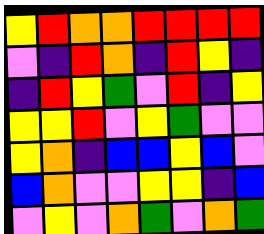[["yellow", "red", "orange", "orange", "red", "red", "red", "red"], ["violet", "indigo", "red", "orange", "indigo", "red", "yellow", "indigo"], ["indigo", "red", "yellow", "green", "violet", "red", "indigo", "yellow"], ["yellow", "yellow", "red", "violet", "yellow", "green", "violet", "violet"], ["yellow", "orange", "indigo", "blue", "blue", "yellow", "blue", "violet"], ["blue", "orange", "violet", "violet", "yellow", "yellow", "indigo", "blue"], ["violet", "yellow", "violet", "orange", "green", "violet", "orange", "green"]]